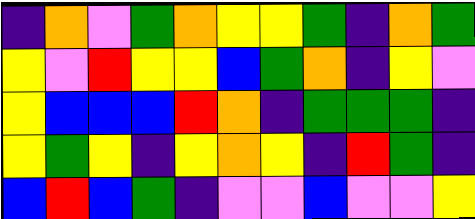[["indigo", "orange", "violet", "green", "orange", "yellow", "yellow", "green", "indigo", "orange", "green"], ["yellow", "violet", "red", "yellow", "yellow", "blue", "green", "orange", "indigo", "yellow", "violet"], ["yellow", "blue", "blue", "blue", "red", "orange", "indigo", "green", "green", "green", "indigo"], ["yellow", "green", "yellow", "indigo", "yellow", "orange", "yellow", "indigo", "red", "green", "indigo"], ["blue", "red", "blue", "green", "indigo", "violet", "violet", "blue", "violet", "violet", "yellow"]]